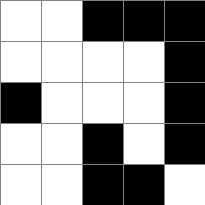[["white", "white", "black", "black", "black"], ["white", "white", "white", "white", "black"], ["black", "white", "white", "white", "black"], ["white", "white", "black", "white", "black"], ["white", "white", "black", "black", "white"]]